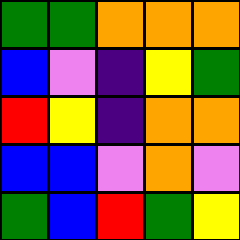[["green", "green", "orange", "orange", "orange"], ["blue", "violet", "indigo", "yellow", "green"], ["red", "yellow", "indigo", "orange", "orange"], ["blue", "blue", "violet", "orange", "violet"], ["green", "blue", "red", "green", "yellow"]]